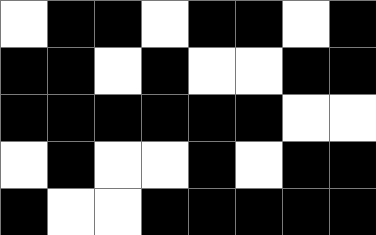[["white", "black", "black", "white", "black", "black", "white", "black"], ["black", "black", "white", "black", "white", "white", "black", "black"], ["black", "black", "black", "black", "black", "black", "white", "white"], ["white", "black", "white", "white", "black", "white", "black", "black"], ["black", "white", "white", "black", "black", "black", "black", "black"]]